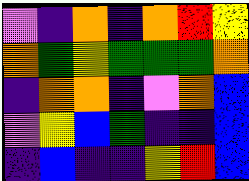[["violet", "indigo", "orange", "indigo", "orange", "red", "yellow"], ["orange", "green", "yellow", "green", "green", "green", "orange"], ["indigo", "orange", "orange", "indigo", "violet", "orange", "blue"], ["violet", "yellow", "blue", "green", "indigo", "indigo", "blue"], ["indigo", "blue", "indigo", "indigo", "yellow", "red", "blue"]]